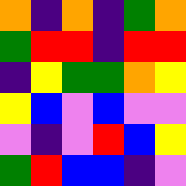[["orange", "indigo", "orange", "indigo", "green", "orange"], ["green", "red", "red", "indigo", "red", "red"], ["indigo", "yellow", "green", "green", "orange", "yellow"], ["yellow", "blue", "violet", "blue", "violet", "violet"], ["violet", "indigo", "violet", "red", "blue", "yellow"], ["green", "red", "blue", "blue", "indigo", "violet"]]